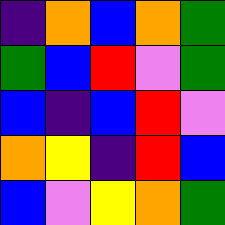[["indigo", "orange", "blue", "orange", "green"], ["green", "blue", "red", "violet", "green"], ["blue", "indigo", "blue", "red", "violet"], ["orange", "yellow", "indigo", "red", "blue"], ["blue", "violet", "yellow", "orange", "green"]]